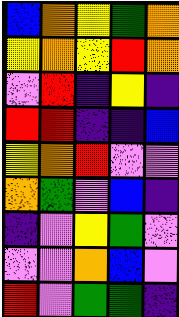[["blue", "orange", "yellow", "green", "orange"], ["yellow", "orange", "yellow", "red", "orange"], ["violet", "red", "indigo", "yellow", "indigo"], ["red", "red", "indigo", "indigo", "blue"], ["yellow", "orange", "red", "violet", "violet"], ["orange", "green", "violet", "blue", "indigo"], ["indigo", "violet", "yellow", "green", "violet"], ["violet", "violet", "orange", "blue", "violet"], ["red", "violet", "green", "green", "indigo"]]